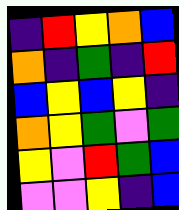[["indigo", "red", "yellow", "orange", "blue"], ["orange", "indigo", "green", "indigo", "red"], ["blue", "yellow", "blue", "yellow", "indigo"], ["orange", "yellow", "green", "violet", "green"], ["yellow", "violet", "red", "green", "blue"], ["violet", "violet", "yellow", "indigo", "blue"]]